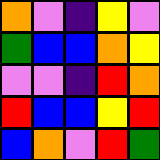[["orange", "violet", "indigo", "yellow", "violet"], ["green", "blue", "blue", "orange", "yellow"], ["violet", "violet", "indigo", "red", "orange"], ["red", "blue", "blue", "yellow", "red"], ["blue", "orange", "violet", "red", "green"]]